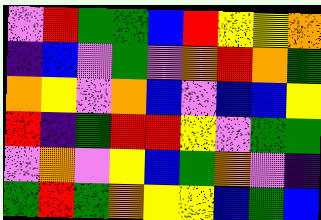[["violet", "red", "green", "green", "blue", "red", "yellow", "yellow", "orange"], ["indigo", "blue", "violet", "green", "violet", "orange", "red", "orange", "green"], ["orange", "yellow", "violet", "orange", "blue", "violet", "blue", "blue", "yellow"], ["red", "indigo", "green", "red", "red", "yellow", "violet", "green", "green"], ["violet", "orange", "violet", "yellow", "blue", "green", "orange", "violet", "indigo"], ["green", "red", "green", "orange", "yellow", "yellow", "blue", "green", "blue"]]